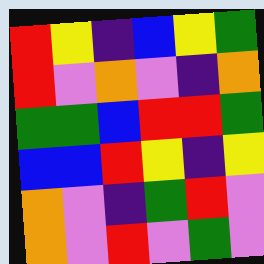[["red", "yellow", "indigo", "blue", "yellow", "green"], ["red", "violet", "orange", "violet", "indigo", "orange"], ["green", "green", "blue", "red", "red", "green"], ["blue", "blue", "red", "yellow", "indigo", "yellow"], ["orange", "violet", "indigo", "green", "red", "violet"], ["orange", "violet", "red", "violet", "green", "violet"]]